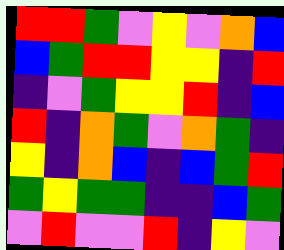[["red", "red", "green", "violet", "yellow", "violet", "orange", "blue"], ["blue", "green", "red", "red", "yellow", "yellow", "indigo", "red"], ["indigo", "violet", "green", "yellow", "yellow", "red", "indigo", "blue"], ["red", "indigo", "orange", "green", "violet", "orange", "green", "indigo"], ["yellow", "indigo", "orange", "blue", "indigo", "blue", "green", "red"], ["green", "yellow", "green", "green", "indigo", "indigo", "blue", "green"], ["violet", "red", "violet", "violet", "red", "indigo", "yellow", "violet"]]